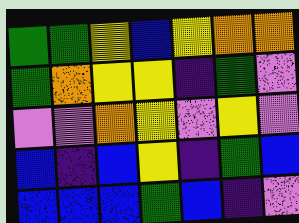[["green", "green", "yellow", "blue", "yellow", "orange", "orange"], ["green", "orange", "yellow", "yellow", "indigo", "green", "violet"], ["violet", "violet", "orange", "yellow", "violet", "yellow", "violet"], ["blue", "indigo", "blue", "yellow", "indigo", "green", "blue"], ["blue", "blue", "blue", "green", "blue", "indigo", "violet"]]